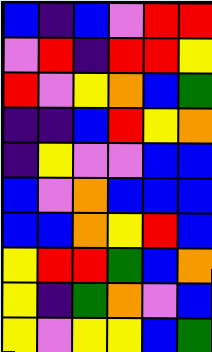[["blue", "indigo", "blue", "violet", "red", "red"], ["violet", "red", "indigo", "red", "red", "yellow"], ["red", "violet", "yellow", "orange", "blue", "green"], ["indigo", "indigo", "blue", "red", "yellow", "orange"], ["indigo", "yellow", "violet", "violet", "blue", "blue"], ["blue", "violet", "orange", "blue", "blue", "blue"], ["blue", "blue", "orange", "yellow", "red", "blue"], ["yellow", "red", "red", "green", "blue", "orange"], ["yellow", "indigo", "green", "orange", "violet", "blue"], ["yellow", "violet", "yellow", "yellow", "blue", "green"]]